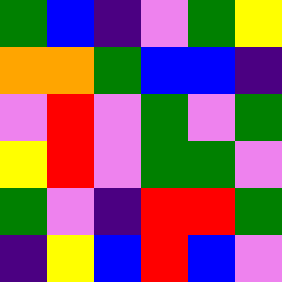[["green", "blue", "indigo", "violet", "green", "yellow"], ["orange", "orange", "green", "blue", "blue", "indigo"], ["violet", "red", "violet", "green", "violet", "green"], ["yellow", "red", "violet", "green", "green", "violet"], ["green", "violet", "indigo", "red", "red", "green"], ["indigo", "yellow", "blue", "red", "blue", "violet"]]